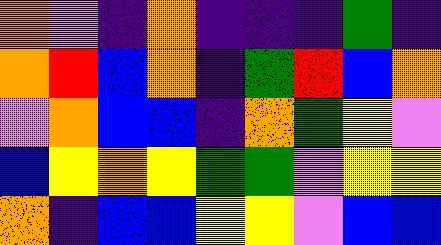[["orange", "violet", "indigo", "orange", "indigo", "indigo", "indigo", "green", "indigo"], ["orange", "red", "blue", "orange", "indigo", "green", "red", "blue", "orange"], ["violet", "orange", "blue", "blue", "indigo", "orange", "green", "yellow", "violet"], ["blue", "yellow", "orange", "yellow", "green", "green", "violet", "yellow", "yellow"], ["orange", "indigo", "blue", "blue", "yellow", "yellow", "violet", "blue", "blue"]]